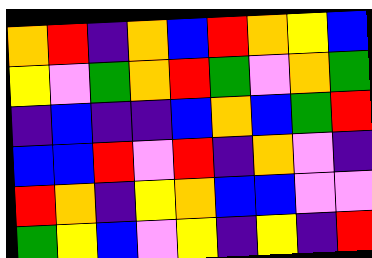[["orange", "red", "indigo", "orange", "blue", "red", "orange", "yellow", "blue"], ["yellow", "violet", "green", "orange", "red", "green", "violet", "orange", "green"], ["indigo", "blue", "indigo", "indigo", "blue", "orange", "blue", "green", "red"], ["blue", "blue", "red", "violet", "red", "indigo", "orange", "violet", "indigo"], ["red", "orange", "indigo", "yellow", "orange", "blue", "blue", "violet", "violet"], ["green", "yellow", "blue", "violet", "yellow", "indigo", "yellow", "indigo", "red"]]